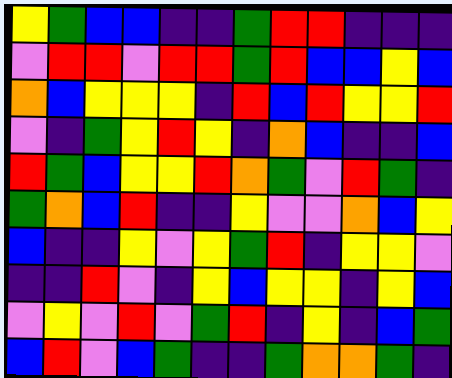[["yellow", "green", "blue", "blue", "indigo", "indigo", "green", "red", "red", "indigo", "indigo", "indigo"], ["violet", "red", "red", "violet", "red", "red", "green", "red", "blue", "blue", "yellow", "blue"], ["orange", "blue", "yellow", "yellow", "yellow", "indigo", "red", "blue", "red", "yellow", "yellow", "red"], ["violet", "indigo", "green", "yellow", "red", "yellow", "indigo", "orange", "blue", "indigo", "indigo", "blue"], ["red", "green", "blue", "yellow", "yellow", "red", "orange", "green", "violet", "red", "green", "indigo"], ["green", "orange", "blue", "red", "indigo", "indigo", "yellow", "violet", "violet", "orange", "blue", "yellow"], ["blue", "indigo", "indigo", "yellow", "violet", "yellow", "green", "red", "indigo", "yellow", "yellow", "violet"], ["indigo", "indigo", "red", "violet", "indigo", "yellow", "blue", "yellow", "yellow", "indigo", "yellow", "blue"], ["violet", "yellow", "violet", "red", "violet", "green", "red", "indigo", "yellow", "indigo", "blue", "green"], ["blue", "red", "violet", "blue", "green", "indigo", "indigo", "green", "orange", "orange", "green", "indigo"]]